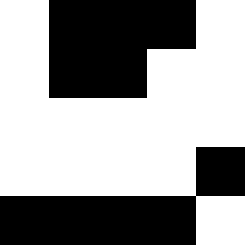[["white", "black", "black", "black", "white"], ["white", "black", "black", "white", "white"], ["white", "white", "white", "white", "white"], ["white", "white", "white", "white", "black"], ["black", "black", "black", "black", "white"]]